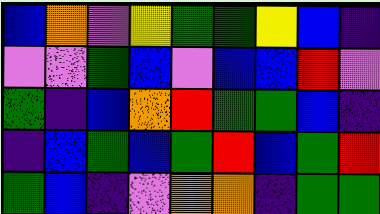[["blue", "orange", "violet", "yellow", "green", "green", "yellow", "blue", "indigo"], ["violet", "violet", "green", "blue", "violet", "blue", "blue", "red", "violet"], ["green", "indigo", "blue", "orange", "red", "green", "green", "blue", "indigo"], ["indigo", "blue", "green", "blue", "green", "red", "blue", "green", "red"], ["green", "blue", "indigo", "violet", "orange", "orange", "indigo", "green", "green"]]